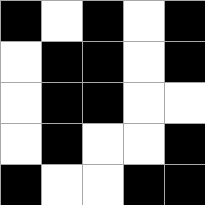[["black", "white", "black", "white", "black"], ["white", "black", "black", "white", "black"], ["white", "black", "black", "white", "white"], ["white", "black", "white", "white", "black"], ["black", "white", "white", "black", "black"]]